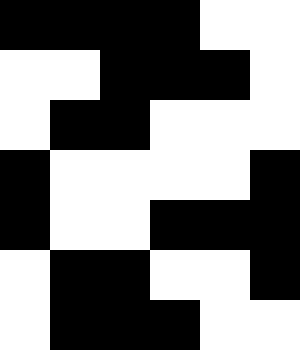[["black", "black", "black", "black", "white", "white"], ["white", "white", "black", "black", "black", "white"], ["white", "black", "black", "white", "white", "white"], ["black", "white", "white", "white", "white", "black"], ["black", "white", "white", "black", "black", "black"], ["white", "black", "black", "white", "white", "black"], ["white", "black", "black", "black", "white", "white"]]